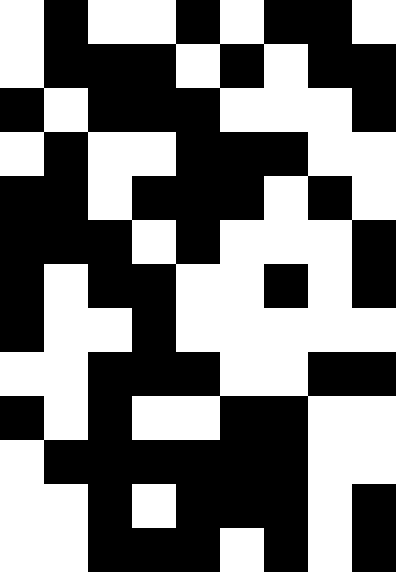[["white", "black", "white", "white", "black", "white", "black", "black", "white"], ["white", "black", "black", "black", "white", "black", "white", "black", "black"], ["black", "white", "black", "black", "black", "white", "white", "white", "black"], ["white", "black", "white", "white", "black", "black", "black", "white", "white"], ["black", "black", "white", "black", "black", "black", "white", "black", "white"], ["black", "black", "black", "white", "black", "white", "white", "white", "black"], ["black", "white", "black", "black", "white", "white", "black", "white", "black"], ["black", "white", "white", "black", "white", "white", "white", "white", "white"], ["white", "white", "black", "black", "black", "white", "white", "black", "black"], ["black", "white", "black", "white", "white", "black", "black", "white", "white"], ["white", "black", "black", "black", "black", "black", "black", "white", "white"], ["white", "white", "black", "white", "black", "black", "black", "white", "black"], ["white", "white", "black", "black", "black", "white", "black", "white", "black"]]